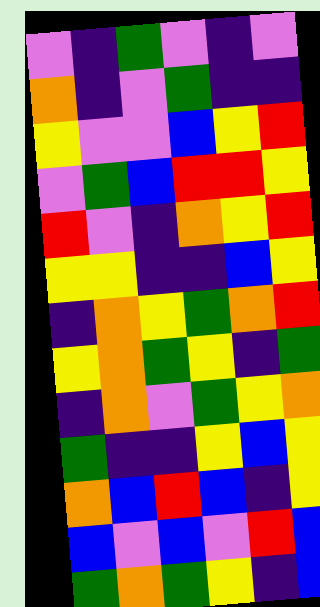[["violet", "indigo", "green", "violet", "indigo", "violet"], ["orange", "indigo", "violet", "green", "indigo", "indigo"], ["yellow", "violet", "violet", "blue", "yellow", "red"], ["violet", "green", "blue", "red", "red", "yellow"], ["red", "violet", "indigo", "orange", "yellow", "red"], ["yellow", "yellow", "indigo", "indigo", "blue", "yellow"], ["indigo", "orange", "yellow", "green", "orange", "red"], ["yellow", "orange", "green", "yellow", "indigo", "green"], ["indigo", "orange", "violet", "green", "yellow", "orange"], ["green", "indigo", "indigo", "yellow", "blue", "yellow"], ["orange", "blue", "red", "blue", "indigo", "yellow"], ["blue", "violet", "blue", "violet", "red", "blue"], ["green", "orange", "green", "yellow", "indigo", "blue"]]